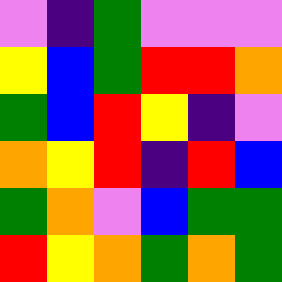[["violet", "indigo", "green", "violet", "violet", "violet"], ["yellow", "blue", "green", "red", "red", "orange"], ["green", "blue", "red", "yellow", "indigo", "violet"], ["orange", "yellow", "red", "indigo", "red", "blue"], ["green", "orange", "violet", "blue", "green", "green"], ["red", "yellow", "orange", "green", "orange", "green"]]